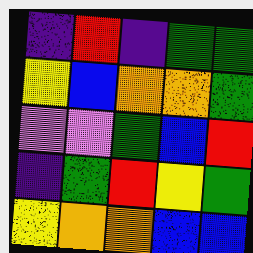[["indigo", "red", "indigo", "green", "green"], ["yellow", "blue", "orange", "orange", "green"], ["violet", "violet", "green", "blue", "red"], ["indigo", "green", "red", "yellow", "green"], ["yellow", "orange", "orange", "blue", "blue"]]